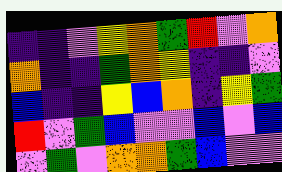[["indigo", "indigo", "violet", "yellow", "orange", "green", "red", "violet", "orange"], ["orange", "indigo", "indigo", "green", "orange", "yellow", "indigo", "indigo", "violet"], ["blue", "indigo", "indigo", "yellow", "blue", "orange", "indigo", "yellow", "green"], ["red", "violet", "green", "blue", "violet", "violet", "blue", "violet", "blue"], ["violet", "green", "violet", "orange", "orange", "green", "blue", "violet", "violet"]]